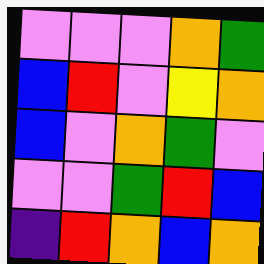[["violet", "violet", "violet", "orange", "green"], ["blue", "red", "violet", "yellow", "orange"], ["blue", "violet", "orange", "green", "violet"], ["violet", "violet", "green", "red", "blue"], ["indigo", "red", "orange", "blue", "orange"]]